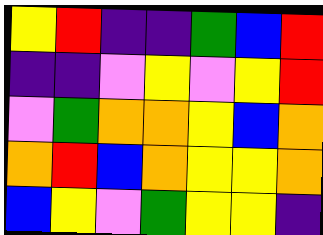[["yellow", "red", "indigo", "indigo", "green", "blue", "red"], ["indigo", "indigo", "violet", "yellow", "violet", "yellow", "red"], ["violet", "green", "orange", "orange", "yellow", "blue", "orange"], ["orange", "red", "blue", "orange", "yellow", "yellow", "orange"], ["blue", "yellow", "violet", "green", "yellow", "yellow", "indigo"]]